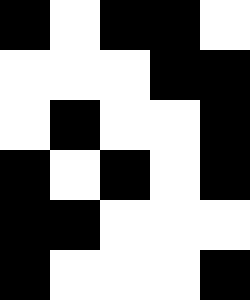[["black", "white", "black", "black", "white"], ["white", "white", "white", "black", "black"], ["white", "black", "white", "white", "black"], ["black", "white", "black", "white", "black"], ["black", "black", "white", "white", "white"], ["black", "white", "white", "white", "black"]]